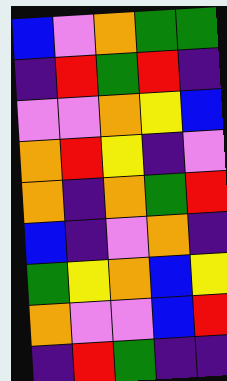[["blue", "violet", "orange", "green", "green"], ["indigo", "red", "green", "red", "indigo"], ["violet", "violet", "orange", "yellow", "blue"], ["orange", "red", "yellow", "indigo", "violet"], ["orange", "indigo", "orange", "green", "red"], ["blue", "indigo", "violet", "orange", "indigo"], ["green", "yellow", "orange", "blue", "yellow"], ["orange", "violet", "violet", "blue", "red"], ["indigo", "red", "green", "indigo", "indigo"]]